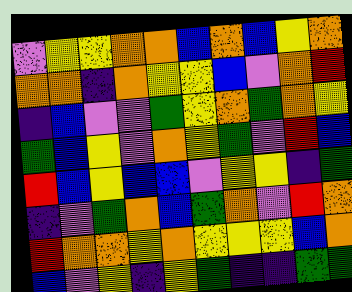[["violet", "yellow", "yellow", "orange", "orange", "blue", "orange", "blue", "yellow", "orange"], ["orange", "orange", "indigo", "orange", "yellow", "yellow", "blue", "violet", "orange", "red"], ["indigo", "blue", "violet", "violet", "green", "yellow", "orange", "green", "orange", "yellow"], ["green", "blue", "yellow", "violet", "orange", "yellow", "green", "violet", "red", "blue"], ["red", "blue", "yellow", "blue", "blue", "violet", "yellow", "yellow", "indigo", "green"], ["indigo", "violet", "green", "orange", "blue", "green", "orange", "violet", "red", "orange"], ["red", "orange", "orange", "yellow", "orange", "yellow", "yellow", "yellow", "blue", "orange"], ["blue", "violet", "yellow", "indigo", "yellow", "green", "indigo", "indigo", "green", "green"]]